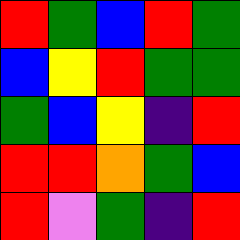[["red", "green", "blue", "red", "green"], ["blue", "yellow", "red", "green", "green"], ["green", "blue", "yellow", "indigo", "red"], ["red", "red", "orange", "green", "blue"], ["red", "violet", "green", "indigo", "red"]]